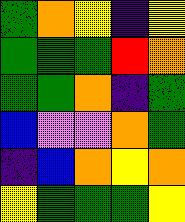[["green", "orange", "yellow", "indigo", "yellow"], ["green", "green", "green", "red", "orange"], ["green", "green", "orange", "indigo", "green"], ["blue", "violet", "violet", "orange", "green"], ["indigo", "blue", "orange", "yellow", "orange"], ["yellow", "green", "green", "green", "yellow"]]